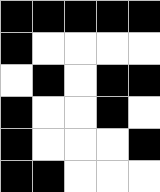[["black", "black", "black", "black", "black"], ["black", "white", "white", "white", "white"], ["white", "black", "white", "black", "black"], ["black", "white", "white", "black", "white"], ["black", "white", "white", "white", "black"], ["black", "black", "white", "white", "white"]]